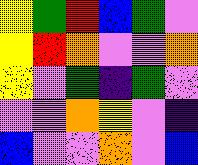[["yellow", "green", "red", "blue", "green", "violet"], ["yellow", "red", "orange", "violet", "violet", "orange"], ["yellow", "violet", "green", "indigo", "green", "violet"], ["violet", "violet", "orange", "yellow", "violet", "indigo"], ["blue", "violet", "violet", "orange", "violet", "blue"]]